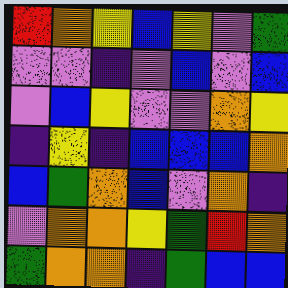[["red", "orange", "yellow", "blue", "yellow", "violet", "green"], ["violet", "violet", "indigo", "violet", "blue", "violet", "blue"], ["violet", "blue", "yellow", "violet", "violet", "orange", "yellow"], ["indigo", "yellow", "indigo", "blue", "blue", "blue", "orange"], ["blue", "green", "orange", "blue", "violet", "orange", "indigo"], ["violet", "orange", "orange", "yellow", "green", "red", "orange"], ["green", "orange", "orange", "indigo", "green", "blue", "blue"]]